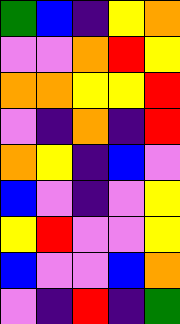[["green", "blue", "indigo", "yellow", "orange"], ["violet", "violet", "orange", "red", "yellow"], ["orange", "orange", "yellow", "yellow", "red"], ["violet", "indigo", "orange", "indigo", "red"], ["orange", "yellow", "indigo", "blue", "violet"], ["blue", "violet", "indigo", "violet", "yellow"], ["yellow", "red", "violet", "violet", "yellow"], ["blue", "violet", "violet", "blue", "orange"], ["violet", "indigo", "red", "indigo", "green"]]